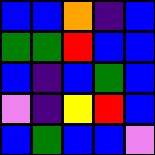[["blue", "blue", "orange", "indigo", "blue"], ["green", "green", "red", "blue", "blue"], ["blue", "indigo", "blue", "green", "blue"], ["violet", "indigo", "yellow", "red", "blue"], ["blue", "green", "blue", "blue", "violet"]]